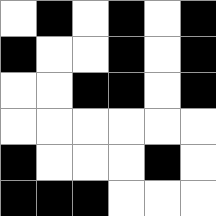[["white", "black", "white", "black", "white", "black"], ["black", "white", "white", "black", "white", "black"], ["white", "white", "black", "black", "white", "black"], ["white", "white", "white", "white", "white", "white"], ["black", "white", "white", "white", "black", "white"], ["black", "black", "black", "white", "white", "white"]]